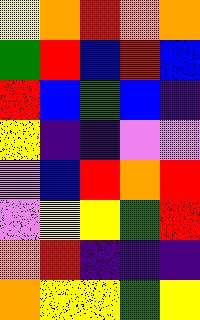[["yellow", "orange", "red", "orange", "orange"], ["green", "red", "blue", "red", "blue"], ["red", "blue", "green", "blue", "indigo"], ["yellow", "indigo", "indigo", "violet", "violet"], ["violet", "blue", "red", "orange", "red"], ["violet", "yellow", "yellow", "green", "red"], ["orange", "red", "indigo", "indigo", "indigo"], ["orange", "yellow", "yellow", "green", "yellow"]]